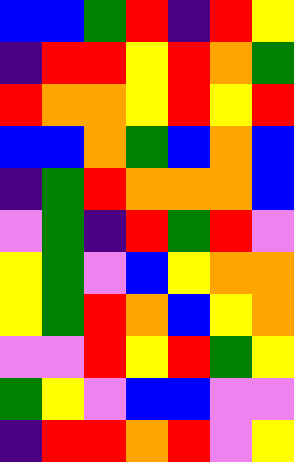[["blue", "blue", "green", "red", "indigo", "red", "yellow"], ["indigo", "red", "red", "yellow", "red", "orange", "green"], ["red", "orange", "orange", "yellow", "red", "yellow", "red"], ["blue", "blue", "orange", "green", "blue", "orange", "blue"], ["indigo", "green", "red", "orange", "orange", "orange", "blue"], ["violet", "green", "indigo", "red", "green", "red", "violet"], ["yellow", "green", "violet", "blue", "yellow", "orange", "orange"], ["yellow", "green", "red", "orange", "blue", "yellow", "orange"], ["violet", "violet", "red", "yellow", "red", "green", "yellow"], ["green", "yellow", "violet", "blue", "blue", "violet", "violet"], ["indigo", "red", "red", "orange", "red", "violet", "yellow"]]